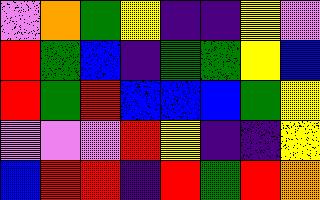[["violet", "orange", "green", "yellow", "indigo", "indigo", "yellow", "violet"], ["red", "green", "blue", "indigo", "green", "green", "yellow", "blue"], ["red", "green", "red", "blue", "blue", "blue", "green", "yellow"], ["violet", "violet", "violet", "red", "yellow", "indigo", "indigo", "yellow"], ["blue", "red", "red", "indigo", "red", "green", "red", "orange"]]